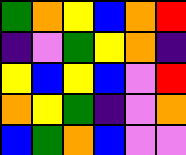[["green", "orange", "yellow", "blue", "orange", "red"], ["indigo", "violet", "green", "yellow", "orange", "indigo"], ["yellow", "blue", "yellow", "blue", "violet", "red"], ["orange", "yellow", "green", "indigo", "violet", "orange"], ["blue", "green", "orange", "blue", "violet", "violet"]]